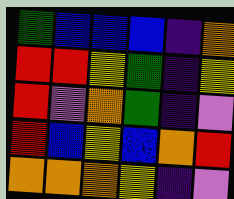[["green", "blue", "blue", "blue", "indigo", "orange"], ["red", "red", "yellow", "green", "indigo", "yellow"], ["red", "violet", "orange", "green", "indigo", "violet"], ["red", "blue", "yellow", "blue", "orange", "red"], ["orange", "orange", "orange", "yellow", "indigo", "violet"]]